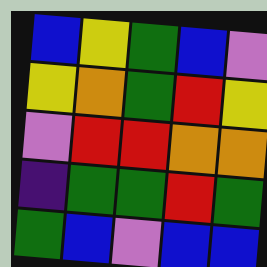[["blue", "yellow", "green", "blue", "violet"], ["yellow", "orange", "green", "red", "yellow"], ["violet", "red", "red", "orange", "orange"], ["indigo", "green", "green", "red", "green"], ["green", "blue", "violet", "blue", "blue"]]